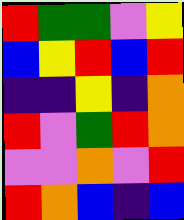[["red", "green", "green", "violet", "yellow"], ["blue", "yellow", "red", "blue", "red"], ["indigo", "indigo", "yellow", "indigo", "orange"], ["red", "violet", "green", "red", "orange"], ["violet", "violet", "orange", "violet", "red"], ["red", "orange", "blue", "indigo", "blue"]]